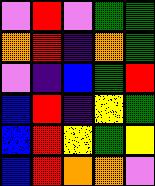[["violet", "red", "violet", "green", "green"], ["orange", "red", "indigo", "orange", "green"], ["violet", "indigo", "blue", "green", "red"], ["blue", "red", "indigo", "yellow", "green"], ["blue", "red", "yellow", "green", "yellow"], ["blue", "red", "orange", "orange", "violet"]]